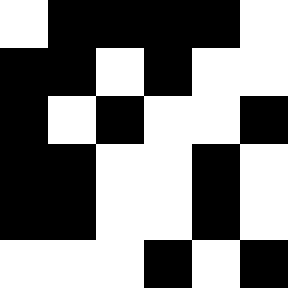[["white", "black", "black", "black", "black", "white"], ["black", "black", "white", "black", "white", "white"], ["black", "white", "black", "white", "white", "black"], ["black", "black", "white", "white", "black", "white"], ["black", "black", "white", "white", "black", "white"], ["white", "white", "white", "black", "white", "black"]]